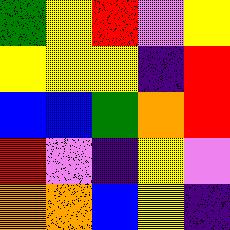[["green", "yellow", "red", "violet", "yellow"], ["yellow", "yellow", "yellow", "indigo", "red"], ["blue", "blue", "green", "orange", "red"], ["red", "violet", "indigo", "yellow", "violet"], ["orange", "orange", "blue", "yellow", "indigo"]]